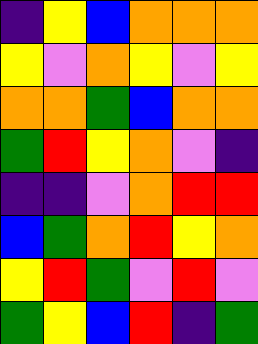[["indigo", "yellow", "blue", "orange", "orange", "orange"], ["yellow", "violet", "orange", "yellow", "violet", "yellow"], ["orange", "orange", "green", "blue", "orange", "orange"], ["green", "red", "yellow", "orange", "violet", "indigo"], ["indigo", "indigo", "violet", "orange", "red", "red"], ["blue", "green", "orange", "red", "yellow", "orange"], ["yellow", "red", "green", "violet", "red", "violet"], ["green", "yellow", "blue", "red", "indigo", "green"]]